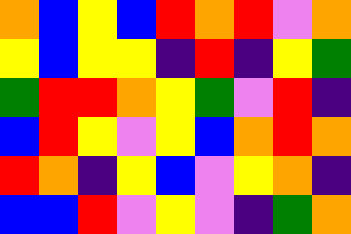[["orange", "blue", "yellow", "blue", "red", "orange", "red", "violet", "orange"], ["yellow", "blue", "yellow", "yellow", "indigo", "red", "indigo", "yellow", "green"], ["green", "red", "red", "orange", "yellow", "green", "violet", "red", "indigo"], ["blue", "red", "yellow", "violet", "yellow", "blue", "orange", "red", "orange"], ["red", "orange", "indigo", "yellow", "blue", "violet", "yellow", "orange", "indigo"], ["blue", "blue", "red", "violet", "yellow", "violet", "indigo", "green", "orange"]]